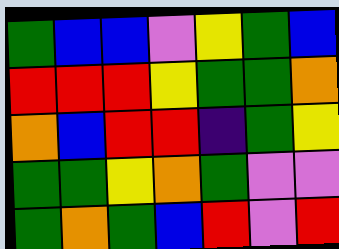[["green", "blue", "blue", "violet", "yellow", "green", "blue"], ["red", "red", "red", "yellow", "green", "green", "orange"], ["orange", "blue", "red", "red", "indigo", "green", "yellow"], ["green", "green", "yellow", "orange", "green", "violet", "violet"], ["green", "orange", "green", "blue", "red", "violet", "red"]]